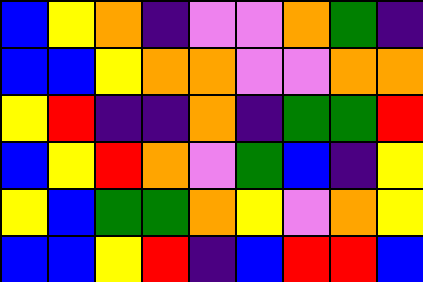[["blue", "yellow", "orange", "indigo", "violet", "violet", "orange", "green", "indigo"], ["blue", "blue", "yellow", "orange", "orange", "violet", "violet", "orange", "orange"], ["yellow", "red", "indigo", "indigo", "orange", "indigo", "green", "green", "red"], ["blue", "yellow", "red", "orange", "violet", "green", "blue", "indigo", "yellow"], ["yellow", "blue", "green", "green", "orange", "yellow", "violet", "orange", "yellow"], ["blue", "blue", "yellow", "red", "indigo", "blue", "red", "red", "blue"]]